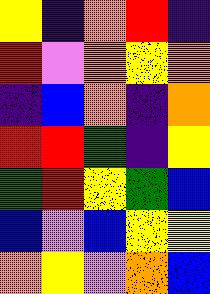[["yellow", "indigo", "orange", "red", "indigo"], ["red", "violet", "orange", "yellow", "orange"], ["indigo", "blue", "orange", "indigo", "orange"], ["red", "red", "green", "indigo", "yellow"], ["green", "red", "yellow", "green", "blue"], ["blue", "violet", "blue", "yellow", "yellow"], ["orange", "yellow", "violet", "orange", "blue"]]